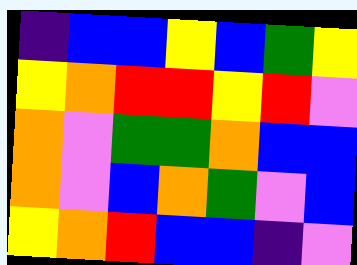[["indigo", "blue", "blue", "yellow", "blue", "green", "yellow"], ["yellow", "orange", "red", "red", "yellow", "red", "violet"], ["orange", "violet", "green", "green", "orange", "blue", "blue"], ["orange", "violet", "blue", "orange", "green", "violet", "blue"], ["yellow", "orange", "red", "blue", "blue", "indigo", "violet"]]